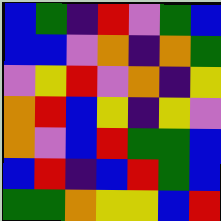[["blue", "green", "indigo", "red", "violet", "green", "blue"], ["blue", "blue", "violet", "orange", "indigo", "orange", "green"], ["violet", "yellow", "red", "violet", "orange", "indigo", "yellow"], ["orange", "red", "blue", "yellow", "indigo", "yellow", "violet"], ["orange", "violet", "blue", "red", "green", "green", "blue"], ["blue", "red", "indigo", "blue", "red", "green", "blue"], ["green", "green", "orange", "yellow", "yellow", "blue", "red"]]